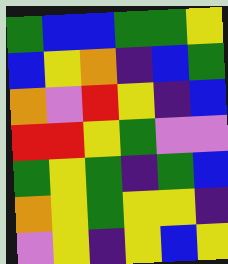[["green", "blue", "blue", "green", "green", "yellow"], ["blue", "yellow", "orange", "indigo", "blue", "green"], ["orange", "violet", "red", "yellow", "indigo", "blue"], ["red", "red", "yellow", "green", "violet", "violet"], ["green", "yellow", "green", "indigo", "green", "blue"], ["orange", "yellow", "green", "yellow", "yellow", "indigo"], ["violet", "yellow", "indigo", "yellow", "blue", "yellow"]]